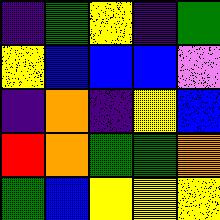[["indigo", "green", "yellow", "indigo", "green"], ["yellow", "blue", "blue", "blue", "violet"], ["indigo", "orange", "indigo", "yellow", "blue"], ["red", "orange", "green", "green", "orange"], ["green", "blue", "yellow", "yellow", "yellow"]]